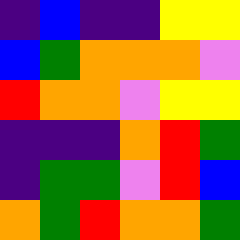[["indigo", "blue", "indigo", "indigo", "yellow", "yellow"], ["blue", "green", "orange", "orange", "orange", "violet"], ["red", "orange", "orange", "violet", "yellow", "yellow"], ["indigo", "indigo", "indigo", "orange", "red", "green"], ["indigo", "green", "green", "violet", "red", "blue"], ["orange", "green", "red", "orange", "orange", "green"]]